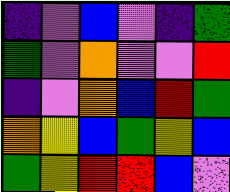[["indigo", "violet", "blue", "violet", "indigo", "green"], ["green", "violet", "orange", "violet", "violet", "red"], ["indigo", "violet", "orange", "blue", "red", "green"], ["orange", "yellow", "blue", "green", "yellow", "blue"], ["green", "yellow", "red", "red", "blue", "violet"]]